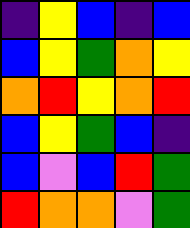[["indigo", "yellow", "blue", "indigo", "blue"], ["blue", "yellow", "green", "orange", "yellow"], ["orange", "red", "yellow", "orange", "red"], ["blue", "yellow", "green", "blue", "indigo"], ["blue", "violet", "blue", "red", "green"], ["red", "orange", "orange", "violet", "green"]]